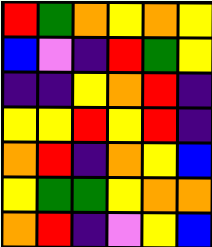[["red", "green", "orange", "yellow", "orange", "yellow"], ["blue", "violet", "indigo", "red", "green", "yellow"], ["indigo", "indigo", "yellow", "orange", "red", "indigo"], ["yellow", "yellow", "red", "yellow", "red", "indigo"], ["orange", "red", "indigo", "orange", "yellow", "blue"], ["yellow", "green", "green", "yellow", "orange", "orange"], ["orange", "red", "indigo", "violet", "yellow", "blue"]]